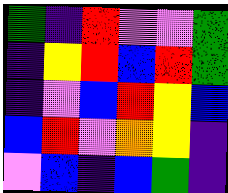[["green", "indigo", "red", "violet", "violet", "green"], ["indigo", "yellow", "red", "blue", "red", "green"], ["indigo", "violet", "blue", "red", "yellow", "blue"], ["blue", "red", "violet", "orange", "yellow", "indigo"], ["violet", "blue", "indigo", "blue", "green", "indigo"]]